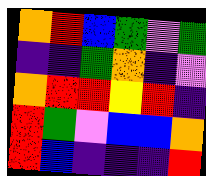[["orange", "red", "blue", "green", "violet", "green"], ["indigo", "indigo", "green", "orange", "indigo", "violet"], ["orange", "red", "red", "yellow", "red", "indigo"], ["red", "green", "violet", "blue", "blue", "orange"], ["red", "blue", "indigo", "indigo", "indigo", "red"]]